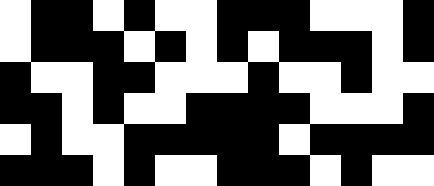[["white", "black", "black", "white", "black", "white", "white", "black", "black", "black", "white", "white", "white", "black"], ["white", "black", "black", "black", "white", "black", "white", "black", "white", "black", "black", "black", "white", "black"], ["black", "white", "white", "black", "black", "white", "white", "white", "black", "white", "white", "black", "white", "white"], ["black", "black", "white", "black", "white", "white", "black", "black", "black", "black", "white", "white", "white", "black"], ["white", "black", "white", "white", "black", "black", "black", "black", "black", "white", "black", "black", "black", "black"], ["black", "black", "black", "white", "black", "white", "white", "black", "black", "black", "white", "black", "white", "white"]]